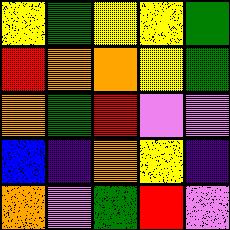[["yellow", "green", "yellow", "yellow", "green"], ["red", "orange", "orange", "yellow", "green"], ["orange", "green", "red", "violet", "violet"], ["blue", "indigo", "orange", "yellow", "indigo"], ["orange", "violet", "green", "red", "violet"]]